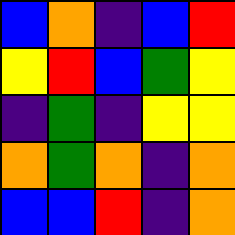[["blue", "orange", "indigo", "blue", "red"], ["yellow", "red", "blue", "green", "yellow"], ["indigo", "green", "indigo", "yellow", "yellow"], ["orange", "green", "orange", "indigo", "orange"], ["blue", "blue", "red", "indigo", "orange"]]